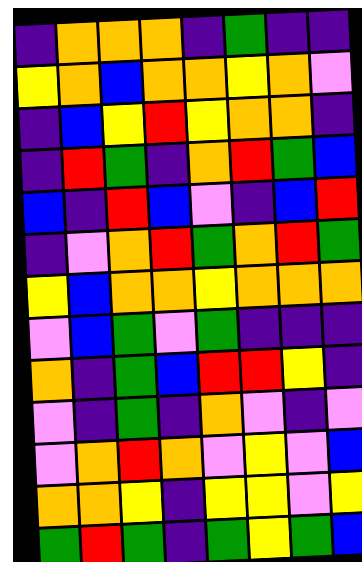[["indigo", "orange", "orange", "orange", "indigo", "green", "indigo", "indigo"], ["yellow", "orange", "blue", "orange", "orange", "yellow", "orange", "violet"], ["indigo", "blue", "yellow", "red", "yellow", "orange", "orange", "indigo"], ["indigo", "red", "green", "indigo", "orange", "red", "green", "blue"], ["blue", "indigo", "red", "blue", "violet", "indigo", "blue", "red"], ["indigo", "violet", "orange", "red", "green", "orange", "red", "green"], ["yellow", "blue", "orange", "orange", "yellow", "orange", "orange", "orange"], ["violet", "blue", "green", "violet", "green", "indigo", "indigo", "indigo"], ["orange", "indigo", "green", "blue", "red", "red", "yellow", "indigo"], ["violet", "indigo", "green", "indigo", "orange", "violet", "indigo", "violet"], ["violet", "orange", "red", "orange", "violet", "yellow", "violet", "blue"], ["orange", "orange", "yellow", "indigo", "yellow", "yellow", "violet", "yellow"], ["green", "red", "green", "indigo", "green", "yellow", "green", "blue"]]